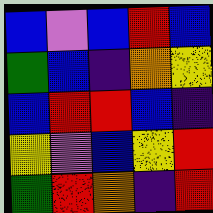[["blue", "violet", "blue", "red", "blue"], ["green", "blue", "indigo", "orange", "yellow"], ["blue", "red", "red", "blue", "indigo"], ["yellow", "violet", "blue", "yellow", "red"], ["green", "red", "orange", "indigo", "red"]]